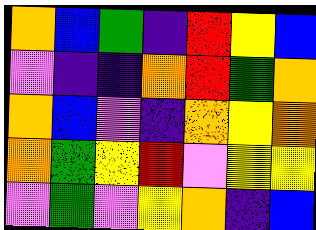[["orange", "blue", "green", "indigo", "red", "yellow", "blue"], ["violet", "indigo", "indigo", "orange", "red", "green", "orange"], ["orange", "blue", "violet", "indigo", "orange", "yellow", "orange"], ["orange", "green", "yellow", "red", "violet", "yellow", "yellow"], ["violet", "green", "violet", "yellow", "orange", "indigo", "blue"]]